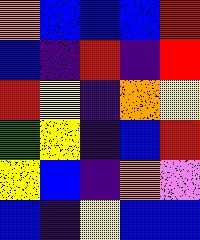[["orange", "blue", "blue", "blue", "red"], ["blue", "indigo", "red", "indigo", "red"], ["red", "yellow", "indigo", "orange", "yellow"], ["green", "yellow", "indigo", "blue", "red"], ["yellow", "blue", "indigo", "orange", "violet"], ["blue", "indigo", "yellow", "blue", "blue"]]